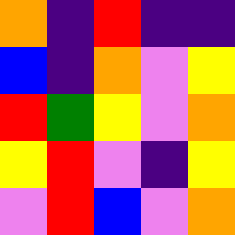[["orange", "indigo", "red", "indigo", "indigo"], ["blue", "indigo", "orange", "violet", "yellow"], ["red", "green", "yellow", "violet", "orange"], ["yellow", "red", "violet", "indigo", "yellow"], ["violet", "red", "blue", "violet", "orange"]]